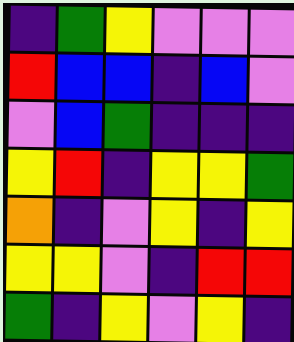[["indigo", "green", "yellow", "violet", "violet", "violet"], ["red", "blue", "blue", "indigo", "blue", "violet"], ["violet", "blue", "green", "indigo", "indigo", "indigo"], ["yellow", "red", "indigo", "yellow", "yellow", "green"], ["orange", "indigo", "violet", "yellow", "indigo", "yellow"], ["yellow", "yellow", "violet", "indigo", "red", "red"], ["green", "indigo", "yellow", "violet", "yellow", "indigo"]]